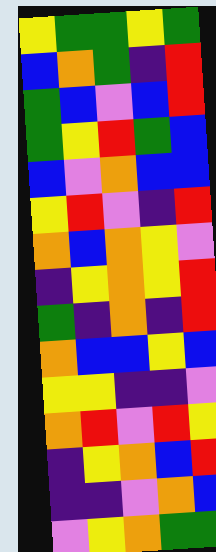[["yellow", "green", "green", "yellow", "green"], ["blue", "orange", "green", "indigo", "red"], ["green", "blue", "violet", "blue", "red"], ["green", "yellow", "red", "green", "blue"], ["blue", "violet", "orange", "blue", "blue"], ["yellow", "red", "violet", "indigo", "red"], ["orange", "blue", "orange", "yellow", "violet"], ["indigo", "yellow", "orange", "yellow", "red"], ["green", "indigo", "orange", "indigo", "red"], ["orange", "blue", "blue", "yellow", "blue"], ["yellow", "yellow", "indigo", "indigo", "violet"], ["orange", "red", "violet", "red", "yellow"], ["indigo", "yellow", "orange", "blue", "red"], ["indigo", "indigo", "violet", "orange", "blue"], ["violet", "yellow", "orange", "green", "green"]]